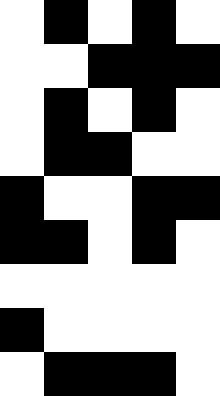[["white", "black", "white", "black", "white"], ["white", "white", "black", "black", "black"], ["white", "black", "white", "black", "white"], ["white", "black", "black", "white", "white"], ["black", "white", "white", "black", "black"], ["black", "black", "white", "black", "white"], ["white", "white", "white", "white", "white"], ["black", "white", "white", "white", "white"], ["white", "black", "black", "black", "white"]]